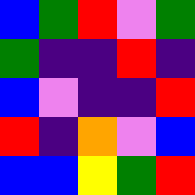[["blue", "green", "red", "violet", "green"], ["green", "indigo", "indigo", "red", "indigo"], ["blue", "violet", "indigo", "indigo", "red"], ["red", "indigo", "orange", "violet", "blue"], ["blue", "blue", "yellow", "green", "red"]]